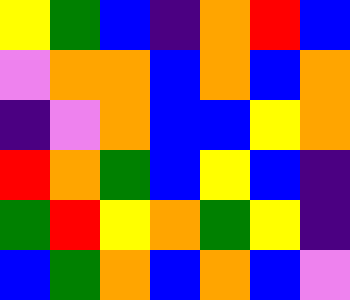[["yellow", "green", "blue", "indigo", "orange", "red", "blue"], ["violet", "orange", "orange", "blue", "orange", "blue", "orange"], ["indigo", "violet", "orange", "blue", "blue", "yellow", "orange"], ["red", "orange", "green", "blue", "yellow", "blue", "indigo"], ["green", "red", "yellow", "orange", "green", "yellow", "indigo"], ["blue", "green", "orange", "blue", "orange", "blue", "violet"]]